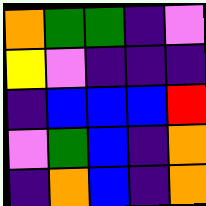[["orange", "green", "green", "indigo", "violet"], ["yellow", "violet", "indigo", "indigo", "indigo"], ["indigo", "blue", "blue", "blue", "red"], ["violet", "green", "blue", "indigo", "orange"], ["indigo", "orange", "blue", "indigo", "orange"]]